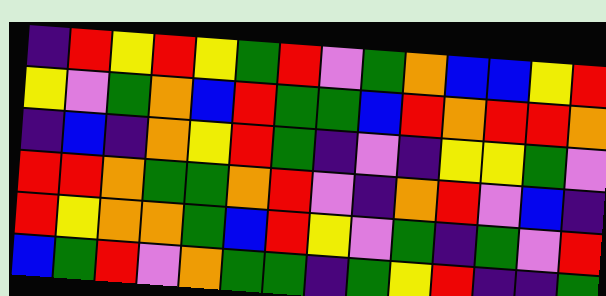[["indigo", "red", "yellow", "red", "yellow", "green", "red", "violet", "green", "orange", "blue", "blue", "yellow", "red"], ["yellow", "violet", "green", "orange", "blue", "red", "green", "green", "blue", "red", "orange", "red", "red", "orange"], ["indigo", "blue", "indigo", "orange", "yellow", "red", "green", "indigo", "violet", "indigo", "yellow", "yellow", "green", "violet"], ["red", "red", "orange", "green", "green", "orange", "red", "violet", "indigo", "orange", "red", "violet", "blue", "indigo"], ["red", "yellow", "orange", "orange", "green", "blue", "red", "yellow", "violet", "green", "indigo", "green", "violet", "red"], ["blue", "green", "red", "violet", "orange", "green", "green", "indigo", "green", "yellow", "red", "indigo", "indigo", "green"]]